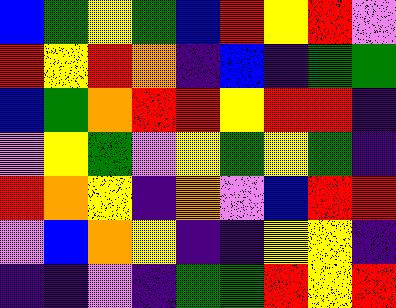[["blue", "green", "yellow", "green", "blue", "red", "yellow", "red", "violet"], ["red", "yellow", "red", "orange", "indigo", "blue", "indigo", "green", "green"], ["blue", "green", "orange", "red", "red", "yellow", "red", "red", "indigo"], ["violet", "yellow", "green", "violet", "yellow", "green", "yellow", "green", "indigo"], ["red", "orange", "yellow", "indigo", "orange", "violet", "blue", "red", "red"], ["violet", "blue", "orange", "yellow", "indigo", "indigo", "yellow", "yellow", "indigo"], ["indigo", "indigo", "violet", "indigo", "green", "green", "red", "yellow", "red"]]